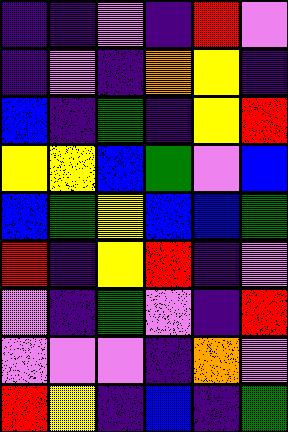[["indigo", "indigo", "violet", "indigo", "red", "violet"], ["indigo", "violet", "indigo", "orange", "yellow", "indigo"], ["blue", "indigo", "green", "indigo", "yellow", "red"], ["yellow", "yellow", "blue", "green", "violet", "blue"], ["blue", "green", "yellow", "blue", "blue", "green"], ["red", "indigo", "yellow", "red", "indigo", "violet"], ["violet", "indigo", "green", "violet", "indigo", "red"], ["violet", "violet", "violet", "indigo", "orange", "violet"], ["red", "yellow", "indigo", "blue", "indigo", "green"]]